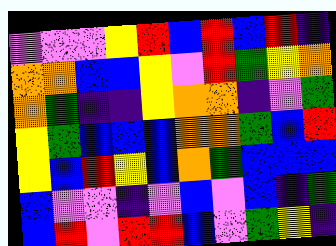[["violet", "violet", "violet", "yellow", "red", "blue", "red", "blue", "red", "indigo"], ["orange", "orange", "blue", "blue", "yellow", "violet", "red", "green", "yellow", "orange"], ["orange", "green", "indigo", "indigo", "yellow", "orange", "orange", "indigo", "violet", "green"], ["yellow", "green", "blue", "blue", "blue", "orange", "orange", "green", "blue", "red"], ["yellow", "blue", "red", "yellow", "blue", "orange", "green", "blue", "blue", "blue"], ["blue", "violet", "violet", "indigo", "violet", "blue", "violet", "blue", "indigo", "green"], ["blue", "red", "violet", "red", "red", "blue", "violet", "green", "yellow", "indigo"]]